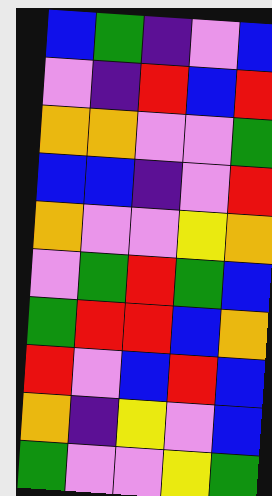[["blue", "green", "indigo", "violet", "blue"], ["violet", "indigo", "red", "blue", "red"], ["orange", "orange", "violet", "violet", "green"], ["blue", "blue", "indigo", "violet", "red"], ["orange", "violet", "violet", "yellow", "orange"], ["violet", "green", "red", "green", "blue"], ["green", "red", "red", "blue", "orange"], ["red", "violet", "blue", "red", "blue"], ["orange", "indigo", "yellow", "violet", "blue"], ["green", "violet", "violet", "yellow", "green"]]